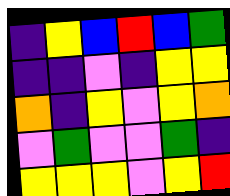[["indigo", "yellow", "blue", "red", "blue", "green"], ["indigo", "indigo", "violet", "indigo", "yellow", "yellow"], ["orange", "indigo", "yellow", "violet", "yellow", "orange"], ["violet", "green", "violet", "violet", "green", "indigo"], ["yellow", "yellow", "yellow", "violet", "yellow", "red"]]